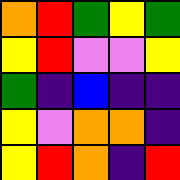[["orange", "red", "green", "yellow", "green"], ["yellow", "red", "violet", "violet", "yellow"], ["green", "indigo", "blue", "indigo", "indigo"], ["yellow", "violet", "orange", "orange", "indigo"], ["yellow", "red", "orange", "indigo", "red"]]